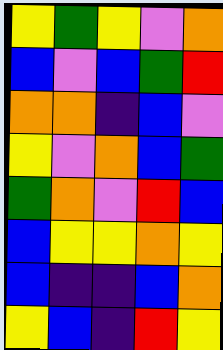[["yellow", "green", "yellow", "violet", "orange"], ["blue", "violet", "blue", "green", "red"], ["orange", "orange", "indigo", "blue", "violet"], ["yellow", "violet", "orange", "blue", "green"], ["green", "orange", "violet", "red", "blue"], ["blue", "yellow", "yellow", "orange", "yellow"], ["blue", "indigo", "indigo", "blue", "orange"], ["yellow", "blue", "indigo", "red", "yellow"]]